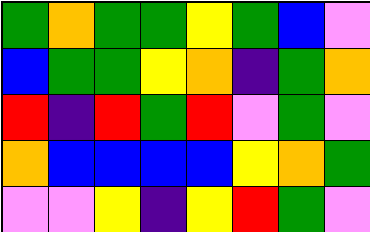[["green", "orange", "green", "green", "yellow", "green", "blue", "violet"], ["blue", "green", "green", "yellow", "orange", "indigo", "green", "orange"], ["red", "indigo", "red", "green", "red", "violet", "green", "violet"], ["orange", "blue", "blue", "blue", "blue", "yellow", "orange", "green"], ["violet", "violet", "yellow", "indigo", "yellow", "red", "green", "violet"]]